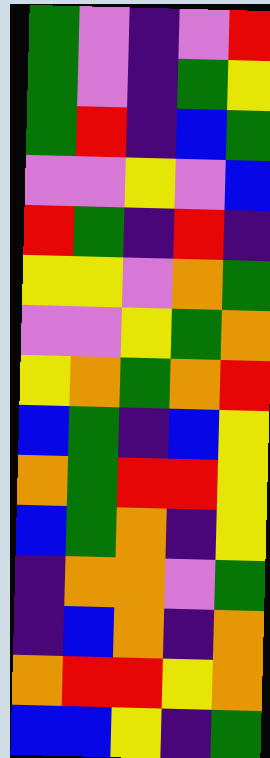[["green", "violet", "indigo", "violet", "red"], ["green", "violet", "indigo", "green", "yellow"], ["green", "red", "indigo", "blue", "green"], ["violet", "violet", "yellow", "violet", "blue"], ["red", "green", "indigo", "red", "indigo"], ["yellow", "yellow", "violet", "orange", "green"], ["violet", "violet", "yellow", "green", "orange"], ["yellow", "orange", "green", "orange", "red"], ["blue", "green", "indigo", "blue", "yellow"], ["orange", "green", "red", "red", "yellow"], ["blue", "green", "orange", "indigo", "yellow"], ["indigo", "orange", "orange", "violet", "green"], ["indigo", "blue", "orange", "indigo", "orange"], ["orange", "red", "red", "yellow", "orange"], ["blue", "blue", "yellow", "indigo", "green"]]